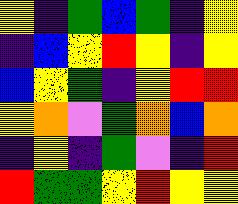[["yellow", "indigo", "green", "blue", "green", "indigo", "yellow"], ["indigo", "blue", "yellow", "red", "yellow", "indigo", "yellow"], ["blue", "yellow", "green", "indigo", "yellow", "red", "red"], ["yellow", "orange", "violet", "green", "orange", "blue", "orange"], ["indigo", "yellow", "indigo", "green", "violet", "indigo", "red"], ["red", "green", "green", "yellow", "red", "yellow", "yellow"]]